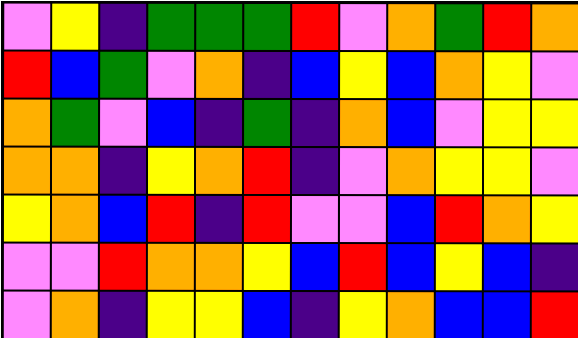[["violet", "yellow", "indigo", "green", "green", "green", "red", "violet", "orange", "green", "red", "orange"], ["red", "blue", "green", "violet", "orange", "indigo", "blue", "yellow", "blue", "orange", "yellow", "violet"], ["orange", "green", "violet", "blue", "indigo", "green", "indigo", "orange", "blue", "violet", "yellow", "yellow"], ["orange", "orange", "indigo", "yellow", "orange", "red", "indigo", "violet", "orange", "yellow", "yellow", "violet"], ["yellow", "orange", "blue", "red", "indigo", "red", "violet", "violet", "blue", "red", "orange", "yellow"], ["violet", "violet", "red", "orange", "orange", "yellow", "blue", "red", "blue", "yellow", "blue", "indigo"], ["violet", "orange", "indigo", "yellow", "yellow", "blue", "indigo", "yellow", "orange", "blue", "blue", "red"]]